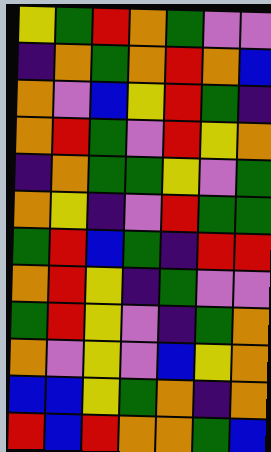[["yellow", "green", "red", "orange", "green", "violet", "violet"], ["indigo", "orange", "green", "orange", "red", "orange", "blue"], ["orange", "violet", "blue", "yellow", "red", "green", "indigo"], ["orange", "red", "green", "violet", "red", "yellow", "orange"], ["indigo", "orange", "green", "green", "yellow", "violet", "green"], ["orange", "yellow", "indigo", "violet", "red", "green", "green"], ["green", "red", "blue", "green", "indigo", "red", "red"], ["orange", "red", "yellow", "indigo", "green", "violet", "violet"], ["green", "red", "yellow", "violet", "indigo", "green", "orange"], ["orange", "violet", "yellow", "violet", "blue", "yellow", "orange"], ["blue", "blue", "yellow", "green", "orange", "indigo", "orange"], ["red", "blue", "red", "orange", "orange", "green", "blue"]]